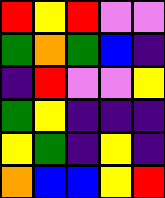[["red", "yellow", "red", "violet", "violet"], ["green", "orange", "green", "blue", "indigo"], ["indigo", "red", "violet", "violet", "yellow"], ["green", "yellow", "indigo", "indigo", "indigo"], ["yellow", "green", "indigo", "yellow", "indigo"], ["orange", "blue", "blue", "yellow", "red"]]